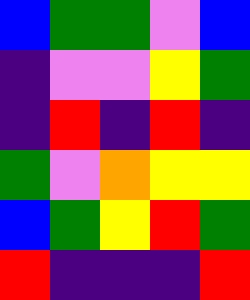[["blue", "green", "green", "violet", "blue"], ["indigo", "violet", "violet", "yellow", "green"], ["indigo", "red", "indigo", "red", "indigo"], ["green", "violet", "orange", "yellow", "yellow"], ["blue", "green", "yellow", "red", "green"], ["red", "indigo", "indigo", "indigo", "red"]]